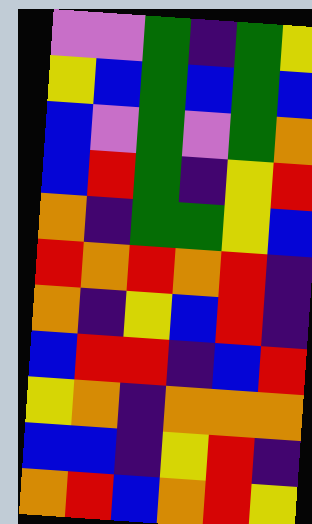[["violet", "violet", "green", "indigo", "green", "yellow"], ["yellow", "blue", "green", "blue", "green", "blue"], ["blue", "violet", "green", "violet", "green", "orange"], ["blue", "red", "green", "indigo", "yellow", "red"], ["orange", "indigo", "green", "green", "yellow", "blue"], ["red", "orange", "red", "orange", "red", "indigo"], ["orange", "indigo", "yellow", "blue", "red", "indigo"], ["blue", "red", "red", "indigo", "blue", "red"], ["yellow", "orange", "indigo", "orange", "orange", "orange"], ["blue", "blue", "indigo", "yellow", "red", "indigo"], ["orange", "red", "blue", "orange", "red", "yellow"]]